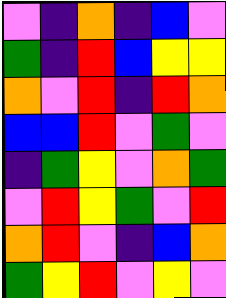[["violet", "indigo", "orange", "indigo", "blue", "violet"], ["green", "indigo", "red", "blue", "yellow", "yellow"], ["orange", "violet", "red", "indigo", "red", "orange"], ["blue", "blue", "red", "violet", "green", "violet"], ["indigo", "green", "yellow", "violet", "orange", "green"], ["violet", "red", "yellow", "green", "violet", "red"], ["orange", "red", "violet", "indigo", "blue", "orange"], ["green", "yellow", "red", "violet", "yellow", "violet"]]